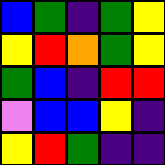[["blue", "green", "indigo", "green", "yellow"], ["yellow", "red", "orange", "green", "yellow"], ["green", "blue", "indigo", "red", "red"], ["violet", "blue", "blue", "yellow", "indigo"], ["yellow", "red", "green", "indigo", "indigo"]]